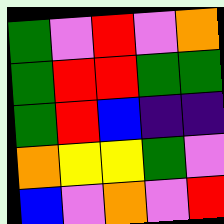[["green", "violet", "red", "violet", "orange"], ["green", "red", "red", "green", "green"], ["green", "red", "blue", "indigo", "indigo"], ["orange", "yellow", "yellow", "green", "violet"], ["blue", "violet", "orange", "violet", "red"]]